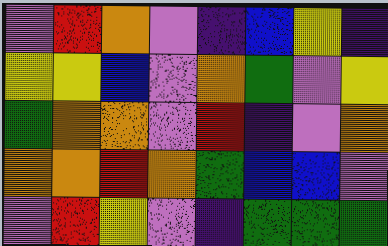[["violet", "red", "orange", "violet", "indigo", "blue", "yellow", "indigo"], ["yellow", "yellow", "blue", "violet", "orange", "green", "violet", "yellow"], ["green", "orange", "orange", "violet", "red", "indigo", "violet", "orange"], ["orange", "orange", "red", "orange", "green", "blue", "blue", "violet"], ["violet", "red", "yellow", "violet", "indigo", "green", "green", "green"]]